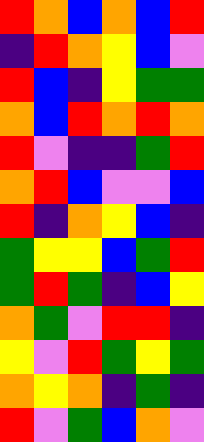[["red", "orange", "blue", "orange", "blue", "red"], ["indigo", "red", "orange", "yellow", "blue", "violet"], ["red", "blue", "indigo", "yellow", "green", "green"], ["orange", "blue", "red", "orange", "red", "orange"], ["red", "violet", "indigo", "indigo", "green", "red"], ["orange", "red", "blue", "violet", "violet", "blue"], ["red", "indigo", "orange", "yellow", "blue", "indigo"], ["green", "yellow", "yellow", "blue", "green", "red"], ["green", "red", "green", "indigo", "blue", "yellow"], ["orange", "green", "violet", "red", "red", "indigo"], ["yellow", "violet", "red", "green", "yellow", "green"], ["orange", "yellow", "orange", "indigo", "green", "indigo"], ["red", "violet", "green", "blue", "orange", "violet"]]